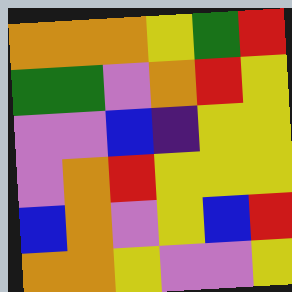[["orange", "orange", "orange", "yellow", "green", "red"], ["green", "green", "violet", "orange", "red", "yellow"], ["violet", "violet", "blue", "indigo", "yellow", "yellow"], ["violet", "orange", "red", "yellow", "yellow", "yellow"], ["blue", "orange", "violet", "yellow", "blue", "red"], ["orange", "orange", "yellow", "violet", "violet", "yellow"]]